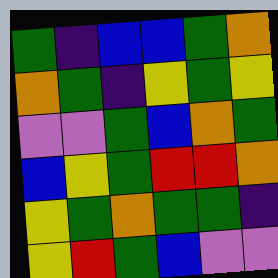[["green", "indigo", "blue", "blue", "green", "orange"], ["orange", "green", "indigo", "yellow", "green", "yellow"], ["violet", "violet", "green", "blue", "orange", "green"], ["blue", "yellow", "green", "red", "red", "orange"], ["yellow", "green", "orange", "green", "green", "indigo"], ["yellow", "red", "green", "blue", "violet", "violet"]]